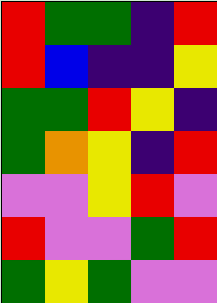[["red", "green", "green", "indigo", "red"], ["red", "blue", "indigo", "indigo", "yellow"], ["green", "green", "red", "yellow", "indigo"], ["green", "orange", "yellow", "indigo", "red"], ["violet", "violet", "yellow", "red", "violet"], ["red", "violet", "violet", "green", "red"], ["green", "yellow", "green", "violet", "violet"]]